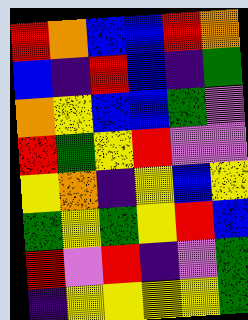[["red", "orange", "blue", "blue", "red", "orange"], ["blue", "indigo", "red", "blue", "indigo", "green"], ["orange", "yellow", "blue", "blue", "green", "violet"], ["red", "green", "yellow", "red", "violet", "violet"], ["yellow", "orange", "indigo", "yellow", "blue", "yellow"], ["green", "yellow", "green", "yellow", "red", "blue"], ["red", "violet", "red", "indigo", "violet", "green"], ["indigo", "yellow", "yellow", "yellow", "yellow", "green"]]